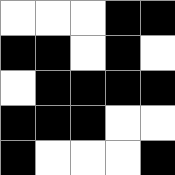[["white", "white", "white", "black", "black"], ["black", "black", "white", "black", "white"], ["white", "black", "black", "black", "black"], ["black", "black", "black", "white", "white"], ["black", "white", "white", "white", "black"]]